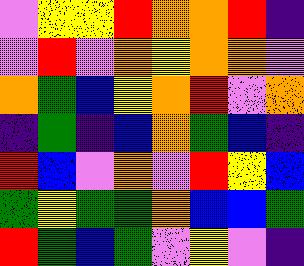[["violet", "yellow", "yellow", "red", "orange", "orange", "red", "indigo"], ["violet", "red", "violet", "orange", "yellow", "orange", "orange", "violet"], ["orange", "green", "blue", "yellow", "orange", "red", "violet", "orange"], ["indigo", "green", "indigo", "blue", "orange", "green", "blue", "indigo"], ["red", "blue", "violet", "orange", "violet", "red", "yellow", "blue"], ["green", "yellow", "green", "green", "orange", "blue", "blue", "green"], ["red", "green", "blue", "green", "violet", "yellow", "violet", "indigo"]]